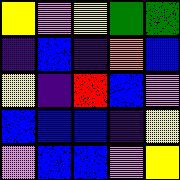[["yellow", "violet", "yellow", "green", "green"], ["indigo", "blue", "indigo", "orange", "blue"], ["yellow", "indigo", "red", "blue", "violet"], ["blue", "blue", "blue", "indigo", "yellow"], ["violet", "blue", "blue", "violet", "yellow"]]